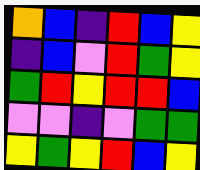[["orange", "blue", "indigo", "red", "blue", "yellow"], ["indigo", "blue", "violet", "red", "green", "yellow"], ["green", "red", "yellow", "red", "red", "blue"], ["violet", "violet", "indigo", "violet", "green", "green"], ["yellow", "green", "yellow", "red", "blue", "yellow"]]